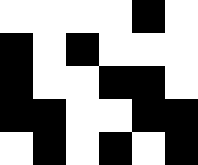[["white", "white", "white", "white", "black", "white"], ["black", "white", "black", "white", "white", "white"], ["black", "white", "white", "black", "black", "white"], ["black", "black", "white", "white", "black", "black"], ["white", "black", "white", "black", "white", "black"]]